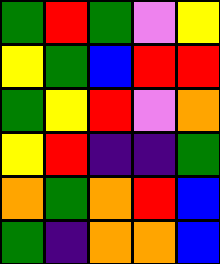[["green", "red", "green", "violet", "yellow"], ["yellow", "green", "blue", "red", "red"], ["green", "yellow", "red", "violet", "orange"], ["yellow", "red", "indigo", "indigo", "green"], ["orange", "green", "orange", "red", "blue"], ["green", "indigo", "orange", "orange", "blue"]]